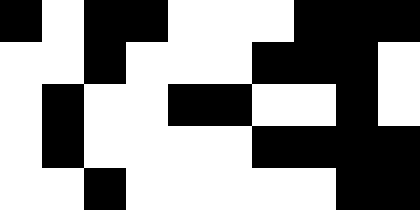[["black", "white", "black", "black", "white", "white", "white", "black", "black", "black"], ["white", "white", "black", "white", "white", "white", "black", "black", "black", "white"], ["white", "black", "white", "white", "black", "black", "white", "white", "black", "white"], ["white", "black", "white", "white", "white", "white", "black", "black", "black", "black"], ["white", "white", "black", "white", "white", "white", "white", "white", "black", "black"]]